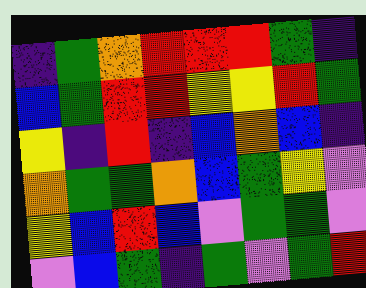[["indigo", "green", "orange", "red", "red", "red", "green", "indigo"], ["blue", "green", "red", "red", "yellow", "yellow", "red", "green"], ["yellow", "indigo", "red", "indigo", "blue", "orange", "blue", "indigo"], ["orange", "green", "green", "orange", "blue", "green", "yellow", "violet"], ["yellow", "blue", "red", "blue", "violet", "green", "green", "violet"], ["violet", "blue", "green", "indigo", "green", "violet", "green", "red"]]